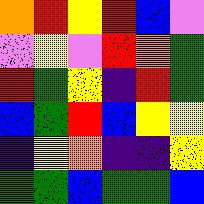[["orange", "red", "yellow", "red", "blue", "violet"], ["violet", "yellow", "violet", "red", "orange", "green"], ["red", "green", "yellow", "indigo", "red", "green"], ["blue", "green", "red", "blue", "yellow", "yellow"], ["indigo", "yellow", "orange", "indigo", "indigo", "yellow"], ["green", "green", "blue", "green", "green", "blue"]]